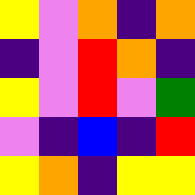[["yellow", "violet", "orange", "indigo", "orange"], ["indigo", "violet", "red", "orange", "indigo"], ["yellow", "violet", "red", "violet", "green"], ["violet", "indigo", "blue", "indigo", "red"], ["yellow", "orange", "indigo", "yellow", "yellow"]]